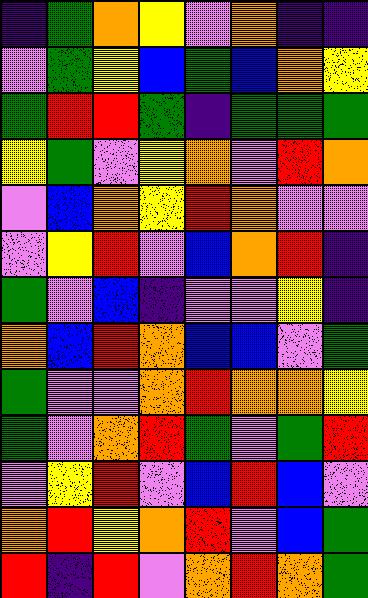[["indigo", "green", "orange", "yellow", "violet", "orange", "indigo", "indigo"], ["violet", "green", "yellow", "blue", "green", "blue", "orange", "yellow"], ["green", "red", "red", "green", "indigo", "green", "green", "green"], ["yellow", "green", "violet", "yellow", "orange", "violet", "red", "orange"], ["violet", "blue", "orange", "yellow", "red", "orange", "violet", "violet"], ["violet", "yellow", "red", "violet", "blue", "orange", "red", "indigo"], ["green", "violet", "blue", "indigo", "violet", "violet", "yellow", "indigo"], ["orange", "blue", "red", "orange", "blue", "blue", "violet", "green"], ["green", "violet", "violet", "orange", "red", "orange", "orange", "yellow"], ["green", "violet", "orange", "red", "green", "violet", "green", "red"], ["violet", "yellow", "red", "violet", "blue", "red", "blue", "violet"], ["orange", "red", "yellow", "orange", "red", "violet", "blue", "green"], ["red", "indigo", "red", "violet", "orange", "red", "orange", "green"]]